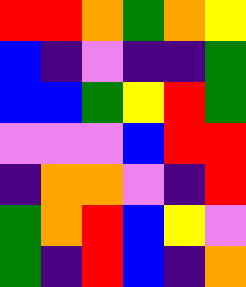[["red", "red", "orange", "green", "orange", "yellow"], ["blue", "indigo", "violet", "indigo", "indigo", "green"], ["blue", "blue", "green", "yellow", "red", "green"], ["violet", "violet", "violet", "blue", "red", "red"], ["indigo", "orange", "orange", "violet", "indigo", "red"], ["green", "orange", "red", "blue", "yellow", "violet"], ["green", "indigo", "red", "blue", "indigo", "orange"]]